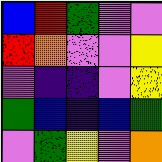[["blue", "red", "green", "violet", "violet"], ["red", "orange", "violet", "violet", "yellow"], ["violet", "indigo", "indigo", "violet", "yellow"], ["green", "blue", "indigo", "blue", "green"], ["violet", "green", "yellow", "violet", "orange"]]